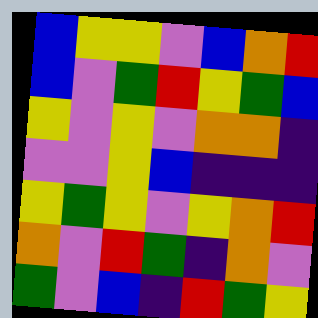[["blue", "yellow", "yellow", "violet", "blue", "orange", "red"], ["blue", "violet", "green", "red", "yellow", "green", "blue"], ["yellow", "violet", "yellow", "violet", "orange", "orange", "indigo"], ["violet", "violet", "yellow", "blue", "indigo", "indigo", "indigo"], ["yellow", "green", "yellow", "violet", "yellow", "orange", "red"], ["orange", "violet", "red", "green", "indigo", "orange", "violet"], ["green", "violet", "blue", "indigo", "red", "green", "yellow"]]